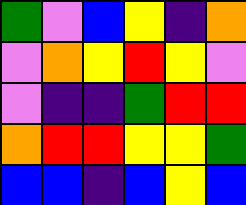[["green", "violet", "blue", "yellow", "indigo", "orange"], ["violet", "orange", "yellow", "red", "yellow", "violet"], ["violet", "indigo", "indigo", "green", "red", "red"], ["orange", "red", "red", "yellow", "yellow", "green"], ["blue", "blue", "indigo", "blue", "yellow", "blue"]]